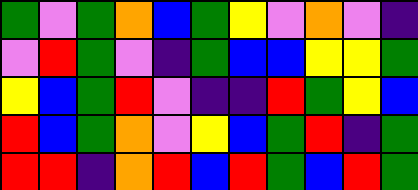[["green", "violet", "green", "orange", "blue", "green", "yellow", "violet", "orange", "violet", "indigo"], ["violet", "red", "green", "violet", "indigo", "green", "blue", "blue", "yellow", "yellow", "green"], ["yellow", "blue", "green", "red", "violet", "indigo", "indigo", "red", "green", "yellow", "blue"], ["red", "blue", "green", "orange", "violet", "yellow", "blue", "green", "red", "indigo", "green"], ["red", "red", "indigo", "orange", "red", "blue", "red", "green", "blue", "red", "green"]]